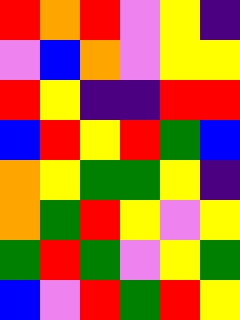[["red", "orange", "red", "violet", "yellow", "indigo"], ["violet", "blue", "orange", "violet", "yellow", "yellow"], ["red", "yellow", "indigo", "indigo", "red", "red"], ["blue", "red", "yellow", "red", "green", "blue"], ["orange", "yellow", "green", "green", "yellow", "indigo"], ["orange", "green", "red", "yellow", "violet", "yellow"], ["green", "red", "green", "violet", "yellow", "green"], ["blue", "violet", "red", "green", "red", "yellow"]]